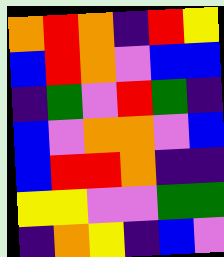[["orange", "red", "orange", "indigo", "red", "yellow"], ["blue", "red", "orange", "violet", "blue", "blue"], ["indigo", "green", "violet", "red", "green", "indigo"], ["blue", "violet", "orange", "orange", "violet", "blue"], ["blue", "red", "red", "orange", "indigo", "indigo"], ["yellow", "yellow", "violet", "violet", "green", "green"], ["indigo", "orange", "yellow", "indigo", "blue", "violet"]]